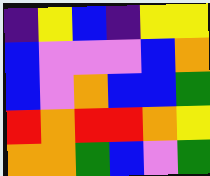[["indigo", "yellow", "blue", "indigo", "yellow", "yellow"], ["blue", "violet", "violet", "violet", "blue", "orange"], ["blue", "violet", "orange", "blue", "blue", "green"], ["red", "orange", "red", "red", "orange", "yellow"], ["orange", "orange", "green", "blue", "violet", "green"]]